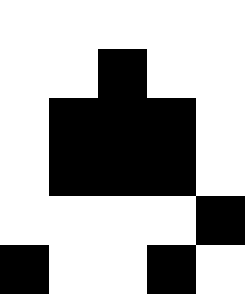[["white", "white", "white", "white", "white"], ["white", "white", "black", "white", "white"], ["white", "black", "black", "black", "white"], ["white", "black", "black", "black", "white"], ["white", "white", "white", "white", "black"], ["black", "white", "white", "black", "white"]]